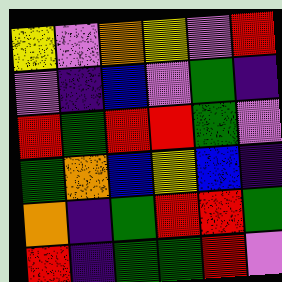[["yellow", "violet", "orange", "yellow", "violet", "red"], ["violet", "indigo", "blue", "violet", "green", "indigo"], ["red", "green", "red", "red", "green", "violet"], ["green", "orange", "blue", "yellow", "blue", "indigo"], ["orange", "indigo", "green", "red", "red", "green"], ["red", "indigo", "green", "green", "red", "violet"]]